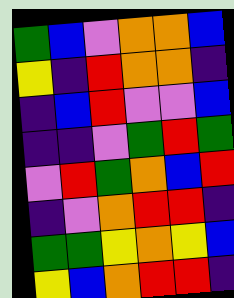[["green", "blue", "violet", "orange", "orange", "blue"], ["yellow", "indigo", "red", "orange", "orange", "indigo"], ["indigo", "blue", "red", "violet", "violet", "blue"], ["indigo", "indigo", "violet", "green", "red", "green"], ["violet", "red", "green", "orange", "blue", "red"], ["indigo", "violet", "orange", "red", "red", "indigo"], ["green", "green", "yellow", "orange", "yellow", "blue"], ["yellow", "blue", "orange", "red", "red", "indigo"]]